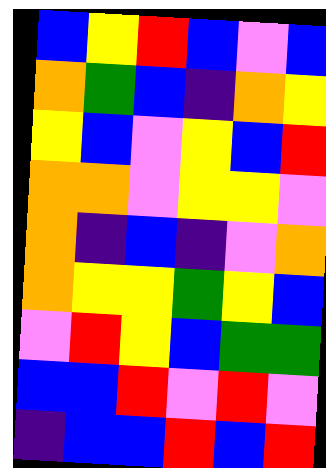[["blue", "yellow", "red", "blue", "violet", "blue"], ["orange", "green", "blue", "indigo", "orange", "yellow"], ["yellow", "blue", "violet", "yellow", "blue", "red"], ["orange", "orange", "violet", "yellow", "yellow", "violet"], ["orange", "indigo", "blue", "indigo", "violet", "orange"], ["orange", "yellow", "yellow", "green", "yellow", "blue"], ["violet", "red", "yellow", "blue", "green", "green"], ["blue", "blue", "red", "violet", "red", "violet"], ["indigo", "blue", "blue", "red", "blue", "red"]]